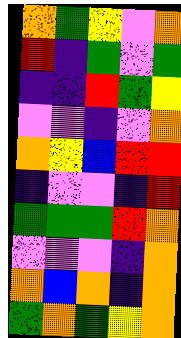[["orange", "green", "yellow", "violet", "orange"], ["red", "indigo", "green", "violet", "green"], ["indigo", "indigo", "red", "green", "yellow"], ["violet", "violet", "indigo", "violet", "orange"], ["orange", "yellow", "blue", "red", "red"], ["indigo", "violet", "violet", "indigo", "red"], ["green", "green", "green", "red", "orange"], ["violet", "violet", "violet", "indigo", "orange"], ["orange", "blue", "orange", "indigo", "orange"], ["green", "orange", "green", "yellow", "orange"]]